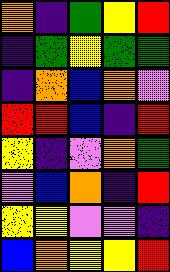[["orange", "indigo", "green", "yellow", "red"], ["indigo", "green", "yellow", "green", "green"], ["indigo", "orange", "blue", "orange", "violet"], ["red", "red", "blue", "indigo", "red"], ["yellow", "indigo", "violet", "orange", "green"], ["violet", "blue", "orange", "indigo", "red"], ["yellow", "yellow", "violet", "violet", "indigo"], ["blue", "orange", "yellow", "yellow", "red"]]